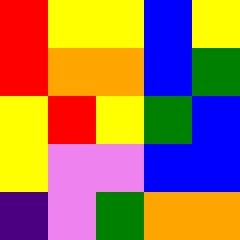[["red", "yellow", "yellow", "blue", "yellow"], ["red", "orange", "orange", "blue", "green"], ["yellow", "red", "yellow", "green", "blue"], ["yellow", "violet", "violet", "blue", "blue"], ["indigo", "violet", "green", "orange", "orange"]]